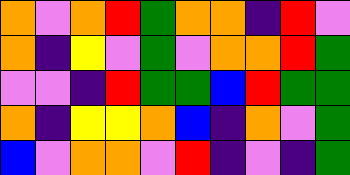[["orange", "violet", "orange", "red", "green", "orange", "orange", "indigo", "red", "violet"], ["orange", "indigo", "yellow", "violet", "green", "violet", "orange", "orange", "red", "green"], ["violet", "violet", "indigo", "red", "green", "green", "blue", "red", "green", "green"], ["orange", "indigo", "yellow", "yellow", "orange", "blue", "indigo", "orange", "violet", "green"], ["blue", "violet", "orange", "orange", "violet", "red", "indigo", "violet", "indigo", "green"]]